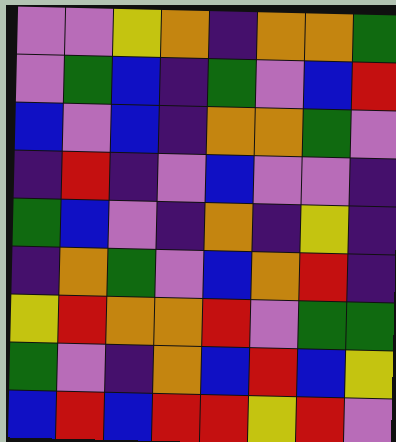[["violet", "violet", "yellow", "orange", "indigo", "orange", "orange", "green"], ["violet", "green", "blue", "indigo", "green", "violet", "blue", "red"], ["blue", "violet", "blue", "indigo", "orange", "orange", "green", "violet"], ["indigo", "red", "indigo", "violet", "blue", "violet", "violet", "indigo"], ["green", "blue", "violet", "indigo", "orange", "indigo", "yellow", "indigo"], ["indigo", "orange", "green", "violet", "blue", "orange", "red", "indigo"], ["yellow", "red", "orange", "orange", "red", "violet", "green", "green"], ["green", "violet", "indigo", "orange", "blue", "red", "blue", "yellow"], ["blue", "red", "blue", "red", "red", "yellow", "red", "violet"]]